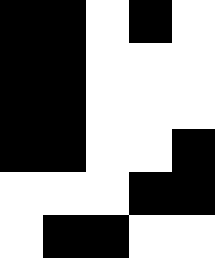[["black", "black", "white", "black", "white"], ["black", "black", "white", "white", "white"], ["black", "black", "white", "white", "white"], ["black", "black", "white", "white", "black"], ["white", "white", "white", "black", "black"], ["white", "black", "black", "white", "white"]]